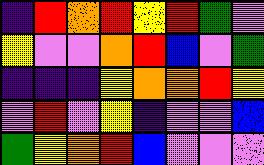[["indigo", "red", "orange", "red", "yellow", "red", "green", "violet"], ["yellow", "violet", "violet", "orange", "red", "blue", "violet", "green"], ["indigo", "indigo", "indigo", "yellow", "orange", "orange", "red", "yellow"], ["violet", "red", "violet", "yellow", "indigo", "violet", "violet", "blue"], ["green", "yellow", "orange", "red", "blue", "violet", "violet", "violet"]]